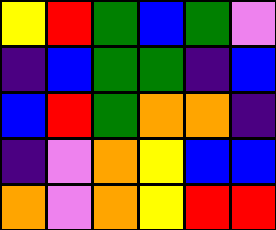[["yellow", "red", "green", "blue", "green", "violet"], ["indigo", "blue", "green", "green", "indigo", "blue"], ["blue", "red", "green", "orange", "orange", "indigo"], ["indigo", "violet", "orange", "yellow", "blue", "blue"], ["orange", "violet", "orange", "yellow", "red", "red"]]